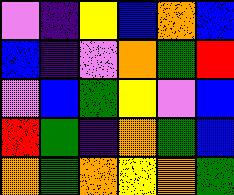[["violet", "indigo", "yellow", "blue", "orange", "blue"], ["blue", "indigo", "violet", "orange", "green", "red"], ["violet", "blue", "green", "yellow", "violet", "blue"], ["red", "green", "indigo", "orange", "green", "blue"], ["orange", "green", "orange", "yellow", "orange", "green"]]